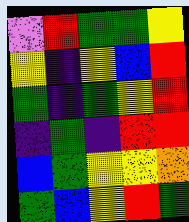[["violet", "red", "green", "green", "yellow"], ["yellow", "indigo", "yellow", "blue", "red"], ["green", "indigo", "green", "yellow", "red"], ["indigo", "green", "indigo", "red", "red"], ["blue", "green", "yellow", "yellow", "orange"], ["green", "blue", "yellow", "red", "green"]]